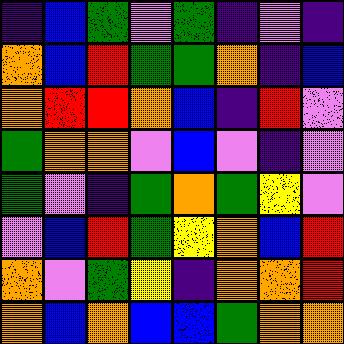[["indigo", "blue", "green", "violet", "green", "indigo", "violet", "indigo"], ["orange", "blue", "red", "green", "green", "orange", "indigo", "blue"], ["orange", "red", "red", "orange", "blue", "indigo", "red", "violet"], ["green", "orange", "orange", "violet", "blue", "violet", "indigo", "violet"], ["green", "violet", "indigo", "green", "orange", "green", "yellow", "violet"], ["violet", "blue", "red", "green", "yellow", "orange", "blue", "red"], ["orange", "violet", "green", "yellow", "indigo", "orange", "orange", "red"], ["orange", "blue", "orange", "blue", "blue", "green", "orange", "orange"]]